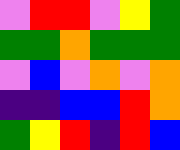[["violet", "red", "red", "violet", "yellow", "green"], ["green", "green", "orange", "green", "green", "green"], ["violet", "blue", "violet", "orange", "violet", "orange"], ["indigo", "indigo", "blue", "blue", "red", "orange"], ["green", "yellow", "red", "indigo", "red", "blue"]]